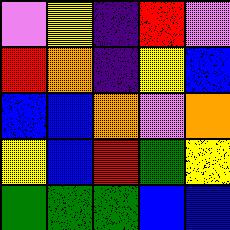[["violet", "yellow", "indigo", "red", "violet"], ["red", "orange", "indigo", "yellow", "blue"], ["blue", "blue", "orange", "violet", "orange"], ["yellow", "blue", "red", "green", "yellow"], ["green", "green", "green", "blue", "blue"]]